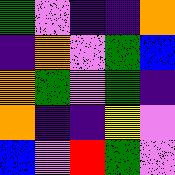[["green", "violet", "indigo", "indigo", "orange"], ["indigo", "orange", "violet", "green", "blue"], ["orange", "green", "violet", "green", "indigo"], ["orange", "indigo", "indigo", "yellow", "violet"], ["blue", "violet", "red", "green", "violet"]]